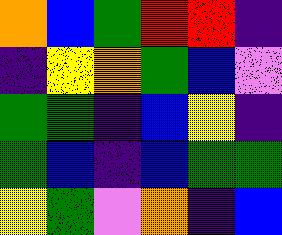[["orange", "blue", "green", "red", "red", "indigo"], ["indigo", "yellow", "orange", "green", "blue", "violet"], ["green", "green", "indigo", "blue", "yellow", "indigo"], ["green", "blue", "indigo", "blue", "green", "green"], ["yellow", "green", "violet", "orange", "indigo", "blue"]]